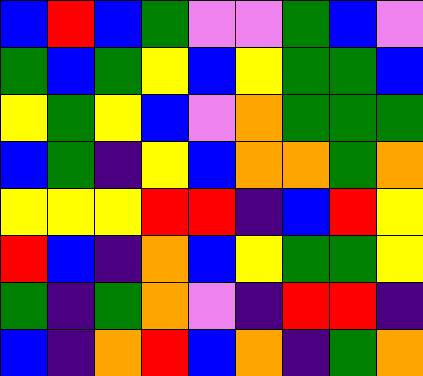[["blue", "red", "blue", "green", "violet", "violet", "green", "blue", "violet"], ["green", "blue", "green", "yellow", "blue", "yellow", "green", "green", "blue"], ["yellow", "green", "yellow", "blue", "violet", "orange", "green", "green", "green"], ["blue", "green", "indigo", "yellow", "blue", "orange", "orange", "green", "orange"], ["yellow", "yellow", "yellow", "red", "red", "indigo", "blue", "red", "yellow"], ["red", "blue", "indigo", "orange", "blue", "yellow", "green", "green", "yellow"], ["green", "indigo", "green", "orange", "violet", "indigo", "red", "red", "indigo"], ["blue", "indigo", "orange", "red", "blue", "orange", "indigo", "green", "orange"]]